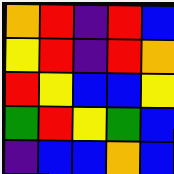[["orange", "red", "indigo", "red", "blue"], ["yellow", "red", "indigo", "red", "orange"], ["red", "yellow", "blue", "blue", "yellow"], ["green", "red", "yellow", "green", "blue"], ["indigo", "blue", "blue", "orange", "blue"]]